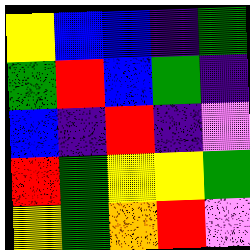[["yellow", "blue", "blue", "indigo", "green"], ["green", "red", "blue", "green", "indigo"], ["blue", "indigo", "red", "indigo", "violet"], ["red", "green", "yellow", "yellow", "green"], ["yellow", "green", "orange", "red", "violet"]]